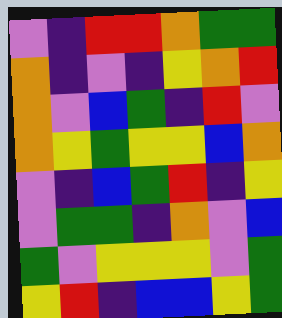[["violet", "indigo", "red", "red", "orange", "green", "green"], ["orange", "indigo", "violet", "indigo", "yellow", "orange", "red"], ["orange", "violet", "blue", "green", "indigo", "red", "violet"], ["orange", "yellow", "green", "yellow", "yellow", "blue", "orange"], ["violet", "indigo", "blue", "green", "red", "indigo", "yellow"], ["violet", "green", "green", "indigo", "orange", "violet", "blue"], ["green", "violet", "yellow", "yellow", "yellow", "violet", "green"], ["yellow", "red", "indigo", "blue", "blue", "yellow", "green"]]